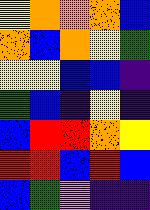[["yellow", "orange", "orange", "orange", "blue"], ["orange", "blue", "orange", "yellow", "green"], ["yellow", "yellow", "blue", "blue", "indigo"], ["green", "blue", "indigo", "yellow", "indigo"], ["blue", "red", "red", "orange", "yellow"], ["red", "red", "blue", "red", "blue"], ["blue", "green", "violet", "indigo", "indigo"]]